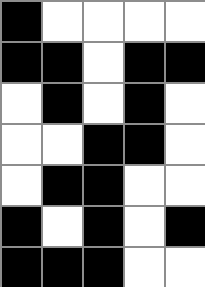[["black", "white", "white", "white", "white"], ["black", "black", "white", "black", "black"], ["white", "black", "white", "black", "white"], ["white", "white", "black", "black", "white"], ["white", "black", "black", "white", "white"], ["black", "white", "black", "white", "black"], ["black", "black", "black", "white", "white"]]